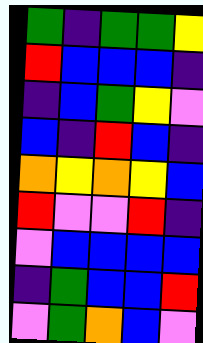[["green", "indigo", "green", "green", "yellow"], ["red", "blue", "blue", "blue", "indigo"], ["indigo", "blue", "green", "yellow", "violet"], ["blue", "indigo", "red", "blue", "indigo"], ["orange", "yellow", "orange", "yellow", "blue"], ["red", "violet", "violet", "red", "indigo"], ["violet", "blue", "blue", "blue", "blue"], ["indigo", "green", "blue", "blue", "red"], ["violet", "green", "orange", "blue", "violet"]]